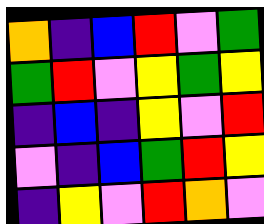[["orange", "indigo", "blue", "red", "violet", "green"], ["green", "red", "violet", "yellow", "green", "yellow"], ["indigo", "blue", "indigo", "yellow", "violet", "red"], ["violet", "indigo", "blue", "green", "red", "yellow"], ["indigo", "yellow", "violet", "red", "orange", "violet"]]